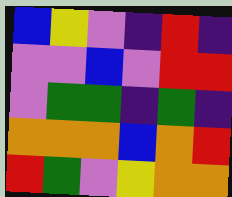[["blue", "yellow", "violet", "indigo", "red", "indigo"], ["violet", "violet", "blue", "violet", "red", "red"], ["violet", "green", "green", "indigo", "green", "indigo"], ["orange", "orange", "orange", "blue", "orange", "red"], ["red", "green", "violet", "yellow", "orange", "orange"]]